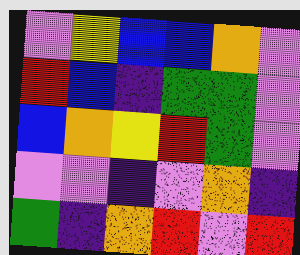[["violet", "yellow", "blue", "blue", "orange", "violet"], ["red", "blue", "indigo", "green", "green", "violet"], ["blue", "orange", "yellow", "red", "green", "violet"], ["violet", "violet", "indigo", "violet", "orange", "indigo"], ["green", "indigo", "orange", "red", "violet", "red"]]